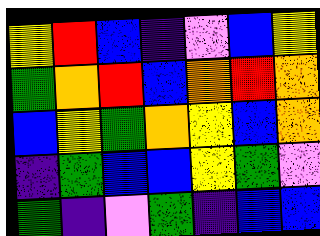[["yellow", "red", "blue", "indigo", "violet", "blue", "yellow"], ["green", "orange", "red", "blue", "orange", "red", "orange"], ["blue", "yellow", "green", "orange", "yellow", "blue", "orange"], ["indigo", "green", "blue", "blue", "yellow", "green", "violet"], ["green", "indigo", "violet", "green", "indigo", "blue", "blue"]]